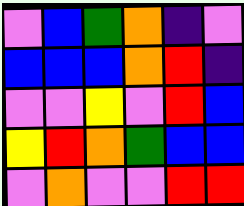[["violet", "blue", "green", "orange", "indigo", "violet"], ["blue", "blue", "blue", "orange", "red", "indigo"], ["violet", "violet", "yellow", "violet", "red", "blue"], ["yellow", "red", "orange", "green", "blue", "blue"], ["violet", "orange", "violet", "violet", "red", "red"]]